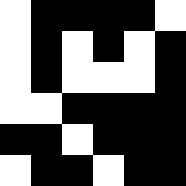[["white", "black", "black", "black", "black", "white"], ["white", "black", "white", "black", "white", "black"], ["white", "black", "white", "white", "white", "black"], ["white", "white", "black", "black", "black", "black"], ["black", "black", "white", "black", "black", "black"], ["white", "black", "black", "white", "black", "black"]]